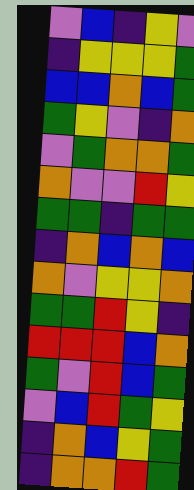[["violet", "blue", "indigo", "yellow", "violet"], ["indigo", "yellow", "yellow", "yellow", "green"], ["blue", "blue", "orange", "blue", "green"], ["green", "yellow", "violet", "indigo", "orange"], ["violet", "green", "orange", "orange", "green"], ["orange", "violet", "violet", "red", "yellow"], ["green", "green", "indigo", "green", "green"], ["indigo", "orange", "blue", "orange", "blue"], ["orange", "violet", "yellow", "yellow", "orange"], ["green", "green", "red", "yellow", "indigo"], ["red", "red", "red", "blue", "orange"], ["green", "violet", "red", "blue", "green"], ["violet", "blue", "red", "green", "yellow"], ["indigo", "orange", "blue", "yellow", "green"], ["indigo", "orange", "orange", "red", "green"]]